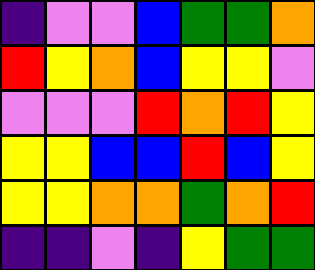[["indigo", "violet", "violet", "blue", "green", "green", "orange"], ["red", "yellow", "orange", "blue", "yellow", "yellow", "violet"], ["violet", "violet", "violet", "red", "orange", "red", "yellow"], ["yellow", "yellow", "blue", "blue", "red", "blue", "yellow"], ["yellow", "yellow", "orange", "orange", "green", "orange", "red"], ["indigo", "indigo", "violet", "indigo", "yellow", "green", "green"]]